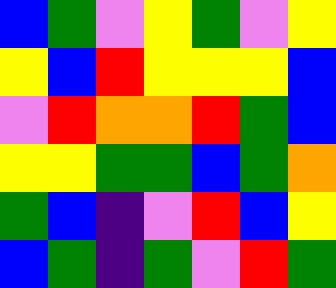[["blue", "green", "violet", "yellow", "green", "violet", "yellow"], ["yellow", "blue", "red", "yellow", "yellow", "yellow", "blue"], ["violet", "red", "orange", "orange", "red", "green", "blue"], ["yellow", "yellow", "green", "green", "blue", "green", "orange"], ["green", "blue", "indigo", "violet", "red", "blue", "yellow"], ["blue", "green", "indigo", "green", "violet", "red", "green"]]